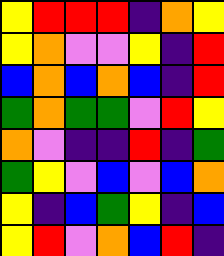[["yellow", "red", "red", "red", "indigo", "orange", "yellow"], ["yellow", "orange", "violet", "violet", "yellow", "indigo", "red"], ["blue", "orange", "blue", "orange", "blue", "indigo", "red"], ["green", "orange", "green", "green", "violet", "red", "yellow"], ["orange", "violet", "indigo", "indigo", "red", "indigo", "green"], ["green", "yellow", "violet", "blue", "violet", "blue", "orange"], ["yellow", "indigo", "blue", "green", "yellow", "indigo", "blue"], ["yellow", "red", "violet", "orange", "blue", "red", "indigo"]]